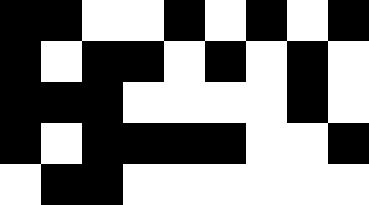[["black", "black", "white", "white", "black", "white", "black", "white", "black"], ["black", "white", "black", "black", "white", "black", "white", "black", "white"], ["black", "black", "black", "white", "white", "white", "white", "black", "white"], ["black", "white", "black", "black", "black", "black", "white", "white", "black"], ["white", "black", "black", "white", "white", "white", "white", "white", "white"]]